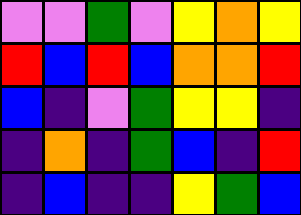[["violet", "violet", "green", "violet", "yellow", "orange", "yellow"], ["red", "blue", "red", "blue", "orange", "orange", "red"], ["blue", "indigo", "violet", "green", "yellow", "yellow", "indigo"], ["indigo", "orange", "indigo", "green", "blue", "indigo", "red"], ["indigo", "blue", "indigo", "indigo", "yellow", "green", "blue"]]